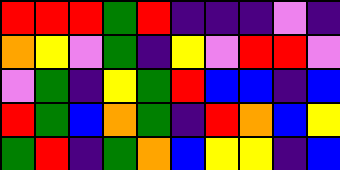[["red", "red", "red", "green", "red", "indigo", "indigo", "indigo", "violet", "indigo"], ["orange", "yellow", "violet", "green", "indigo", "yellow", "violet", "red", "red", "violet"], ["violet", "green", "indigo", "yellow", "green", "red", "blue", "blue", "indigo", "blue"], ["red", "green", "blue", "orange", "green", "indigo", "red", "orange", "blue", "yellow"], ["green", "red", "indigo", "green", "orange", "blue", "yellow", "yellow", "indigo", "blue"]]